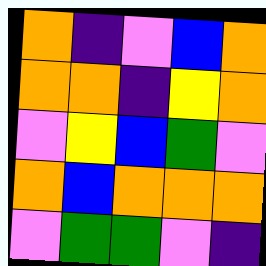[["orange", "indigo", "violet", "blue", "orange"], ["orange", "orange", "indigo", "yellow", "orange"], ["violet", "yellow", "blue", "green", "violet"], ["orange", "blue", "orange", "orange", "orange"], ["violet", "green", "green", "violet", "indigo"]]